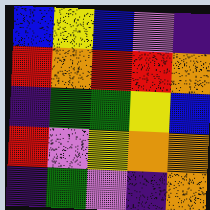[["blue", "yellow", "blue", "violet", "indigo"], ["red", "orange", "red", "red", "orange"], ["indigo", "green", "green", "yellow", "blue"], ["red", "violet", "yellow", "orange", "orange"], ["indigo", "green", "violet", "indigo", "orange"]]